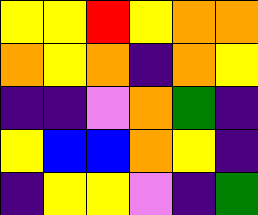[["yellow", "yellow", "red", "yellow", "orange", "orange"], ["orange", "yellow", "orange", "indigo", "orange", "yellow"], ["indigo", "indigo", "violet", "orange", "green", "indigo"], ["yellow", "blue", "blue", "orange", "yellow", "indigo"], ["indigo", "yellow", "yellow", "violet", "indigo", "green"]]